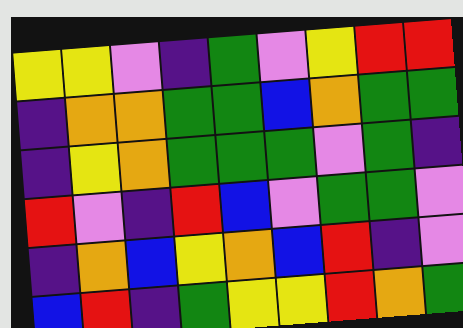[["yellow", "yellow", "violet", "indigo", "green", "violet", "yellow", "red", "red"], ["indigo", "orange", "orange", "green", "green", "blue", "orange", "green", "green"], ["indigo", "yellow", "orange", "green", "green", "green", "violet", "green", "indigo"], ["red", "violet", "indigo", "red", "blue", "violet", "green", "green", "violet"], ["indigo", "orange", "blue", "yellow", "orange", "blue", "red", "indigo", "violet"], ["blue", "red", "indigo", "green", "yellow", "yellow", "red", "orange", "green"]]